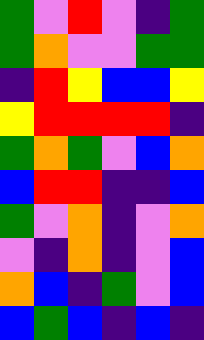[["green", "violet", "red", "violet", "indigo", "green"], ["green", "orange", "violet", "violet", "green", "green"], ["indigo", "red", "yellow", "blue", "blue", "yellow"], ["yellow", "red", "red", "red", "red", "indigo"], ["green", "orange", "green", "violet", "blue", "orange"], ["blue", "red", "red", "indigo", "indigo", "blue"], ["green", "violet", "orange", "indigo", "violet", "orange"], ["violet", "indigo", "orange", "indigo", "violet", "blue"], ["orange", "blue", "indigo", "green", "violet", "blue"], ["blue", "green", "blue", "indigo", "blue", "indigo"]]